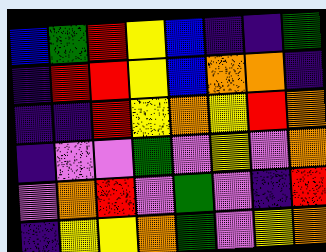[["blue", "green", "red", "yellow", "blue", "indigo", "indigo", "green"], ["indigo", "red", "red", "yellow", "blue", "orange", "orange", "indigo"], ["indigo", "indigo", "red", "yellow", "orange", "yellow", "red", "orange"], ["indigo", "violet", "violet", "green", "violet", "yellow", "violet", "orange"], ["violet", "orange", "red", "violet", "green", "violet", "indigo", "red"], ["indigo", "yellow", "yellow", "orange", "green", "violet", "yellow", "orange"]]